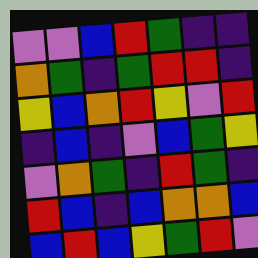[["violet", "violet", "blue", "red", "green", "indigo", "indigo"], ["orange", "green", "indigo", "green", "red", "red", "indigo"], ["yellow", "blue", "orange", "red", "yellow", "violet", "red"], ["indigo", "blue", "indigo", "violet", "blue", "green", "yellow"], ["violet", "orange", "green", "indigo", "red", "green", "indigo"], ["red", "blue", "indigo", "blue", "orange", "orange", "blue"], ["blue", "red", "blue", "yellow", "green", "red", "violet"]]